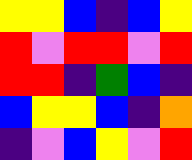[["yellow", "yellow", "blue", "indigo", "blue", "yellow"], ["red", "violet", "red", "red", "violet", "red"], ["red", "red", "indigo", "green", "blue", "indigo"], ["blue", "yellow", "yellow", "blue", "indigo", "orange"], ["indigo", "violet", "blue", "yellow", "violet", "red"]]